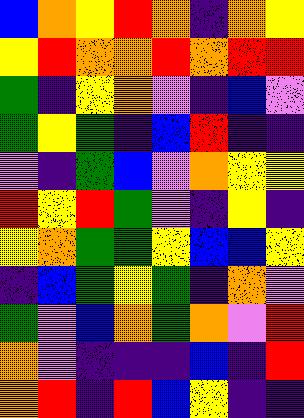[["blue", "orange", "yellow", "red", "orange", "indigo", "orange", "yellow"], ["yellow", "red", "orange", "orange", "red", "orange", "red", "red"], ["green", "indigo", "yellow", "orange", "violet", "indigo", "blue", "violet"], ["green", "yellow", "green", "indigo", "blue", "red", "indigo", "indigo"], ["violet", "indigo", "green", "blue", "violet", "orange", "yellow", "yellow"], ["red", "yellow", "red", "green", "violet", "indigo", "yellow", "indigo"], ["yellow", "orange", "green", "green", "yellow", "blue", "blue", "yellow"], ["indigo", "blue", "green", "yellow", "green", "indigo", "orange", "violet"], ["green", "violet", "blue", "orange", "green", "orange", "violet", "red"], ["orange", "violet", "indigo", "indigo", "indigo", "blue", "indigo", "red"], ["orange", "red", "indigo", "red", "blue", "yellow", "indigo", "indigo"]]